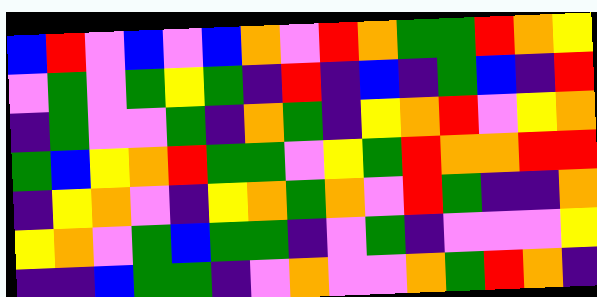[["blue", "red", "violet", "blue", "violet", "blue", "orange", "violet", "red", "orange", "green", "green", "red", "orange", "yellow"], ["violet", "green", "violet", "green", "yellow", "green", "indigo", "red", "indigo", "blue", "indigo", "green", "blue", "indigo", "red"], ["indigo", "green", "violet", "violet", "green", "indigo", "orange", "green", "indigo", "yellow", "orange", "red", "violet", "yellow", "orange"], ["green", "blue", "yellow", "orange", "red", "green", "green", "violet", "yellow", "green", "red", "orange", "orange", "red", "red"], ["indigo", "yellow", "orange", "violet", "indigo", "yellow", "orange", "green", "orange", "violet", "red", "green", "indigo", "indigo", "orange"], ["yellow", "orange", "violet", "green", "blue", "green", "green", "indigo", "violet", "green", "indigo", "violet", "violet", "violet", "yellow"], ["indigo", "indigo", "blue", "green", "green", "indigo", "violet", "orange", "violet", "violet", "orange", "green", "red", "orange", "indigo"]]